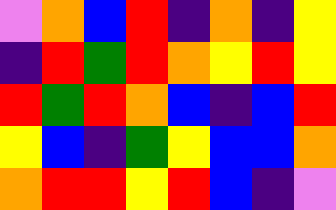[["violet", "orange", "blue", "red", "indigo", "orange", "indigo", "yellow"], ["indigo", "red", "green", "red", "orange", "yellow", "red", "yellow"], ["red", "green", "red", "orange", "blue", "indigo", "blue", "red"], ["yellow", "blue", "indigo", "green", "yellow", "blue", "blue", "orange"], ["orange", "red", "red", "yellow", "red", "blue", "indigo", "violet"]]